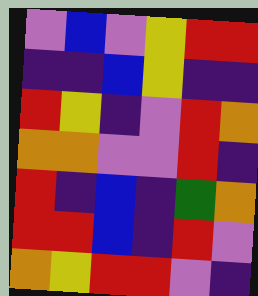[["violet", "blue", "violet", "yellow", "red", "red"], ["indigo", "indigo", "blue", "yellow", "indigo", "indigo"], ["red", "yellow", "indigo", "violet", "red", "orange"], ["orange", "orange", "violet", "violet", "red", "indigo"], ["red", "indigo", "blue", "indigo", "green", "orange"], ["red", "red", "blue", "indigo", "red", "violet"], ["orange", "yellow", "red", "red", "violet", "indigo"]]